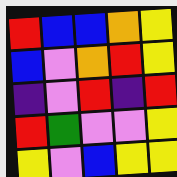[["red", "blue", "blue", "orange", "yellow"], ["blue", "violet", "orange", "red", "yellow"], ["indigo", "violet", "red", "indigo", "red"], ["red", "green", "violet", "violet", "yellow"], ["yellow", "violet", "blue", "yellow", "yellow"]]